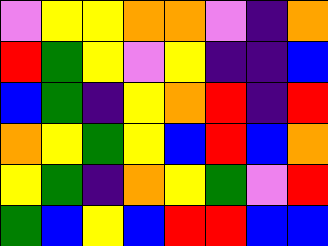[["violet", "yellow", "yellow", "orange", "orange", "violet", "indigo", "orange"], ["red", "green", "yellow", "violet", "yellow", "indigo", "indigo", "blue"], ["blue", "green", "indigo", "yellow", "orange", "red", "indigo", "red"], ["orange", "yellow", "green", "yellow", "blue", "red", "blue", "orange"], ["yellow", "green", "indigo", "orange", "yellow", "green", "violet", "red"], ["green", "blue", "yellow", "blue", "red", "red", "blue", "blue"]]